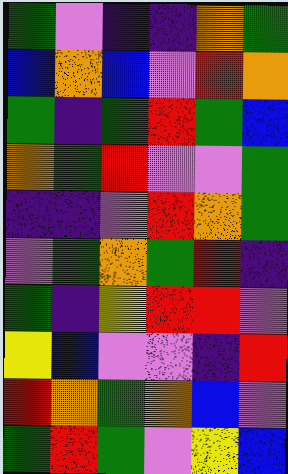[["green", "violet", "indigo", "indigo", "orange", "green"], ["blue", "orange", "blue", "violet", "red", "orange"], ["green", "indigo", "green", "red", "green", "blue"], ["orange", "green", "red", "violet", "violet", "green"], ["indigo", "indigo", "violet", "red", "orange", "green"], ["violet", "green", "orange", "green", "red", "indigo"], ["green", "indigo", "yellow", "red", "red", "violet"], ["yellow", "blue", "violet", "violet", "indigo", "red"], ["red", "orange", "green", "orange", "blue", "violet"], ["green", "red", "green", "violet", "yellow", "blue"]]